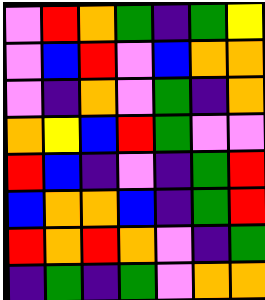[["violet", "red", "orange", "green", "indigo", "green", "yellow"], ["violet", "blue", "red", "violet", "blue", "orange", "orange"], ["violet", "indigo", "orange", "violet", "green", "indigo", "orange"], ["orange", "yellow", "blue", "red", "green", "violet", "violet"], ["red", "blue", "indigo", "violet", "indigo", "green", "red"], ["blue", "orange", "orange", "blue", "indigo", "green", "red"], ["red", "orange", "red", "orange", "violet", "indigo", "green"], ["indigo", "green", "indigo", "green", "violet", "orange", "orange"]]